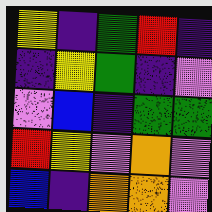[["yellow", "indigo", "green", "red", "indigo"], ["indigo", "yellow", "green", "indigo", "violet"], ["violet", "blue", "indigo", "green", "green"], ["red", "yellow", "violet", "orange", "violet"], ["blue", "indigo", "orange", "orange", "violet"]]